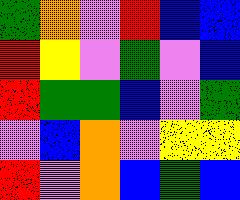[["green", "orange", "violet", "red", "blue", "blue"], ["red", "yellow", "violet", "green", "violet", "blue"], ["red", "green", "green", "blue", "violet", "green"], ["violet", "blue", "orange", "violet", "yellow", "yellow"], ["red", "violet", "orange", "blue", "green", "blue"]]